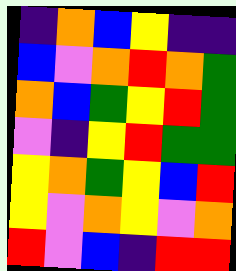[["indigo", "orange", "blue", "yellow", "indigo", "indigo"], ["blue", "violet", "orange", "red", "orange", "green"], ["orange", "blue", "green", "yellow", "red", "green"], ["violet", "indigo", "yellow", "red", "green", "green"], ["yellow", "orange", "green", "yellow", "blue", "red"], ["yellow", "violet", "orange", "yellow", "violet", "orange"], ["red", "violet", "blue", "indigo", "red", "red"]]